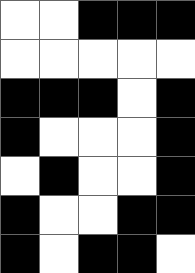[["white", "white", "black", "black", "black"], ["white", "white", "white", "white", "white"], ["black", "black", "black", "white", "black"], ["black", "white", "white", "white", "black"], ["white", "black", "white", "white", "black"], ["black", "white", "white", "black", "black"], ["black", "white", "black", "black", "white"]]